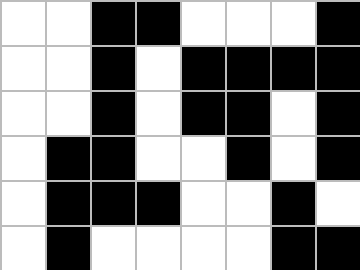[["white", "white", "black", "black", "white", "white", "white", "black"], ["white", "white", "black", "white", "black", "black", "black", "black"], ["white", "white", "black", "white", "black", "black", "white", "black"], ["white", "black", "black", "white", "white", "black", "white", "black"], ["white", "black", "black", "black", "white", "white", "black", "white"], ["white", "black", "white", "white", "white", "white", "black", "black"]]